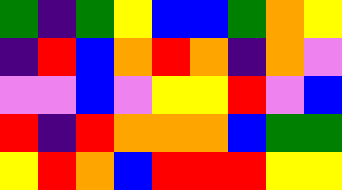[["green", "indigo", "green", "yellow", "blue", "blue", "green", "orange", "yellow"], ["indigo", "red", "blue", "orange", "red", "orange", "indigo", "orange", "violet"], ["violet", "violet", "blue", "violet", "yellow", "yellow", "red", "violet", "blue"], ["red", "indigo", "red", "orange", "orange", "orange", "blue", "green", "green"], ["yellow", "red", "orange", "blue", "red", "red", "red", "yellow", "yellow"]]